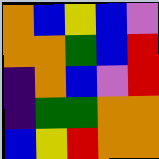[["orange", "blue", "yellow", "blue", "violet"], ["orange", "orange", "green", "blue", "red"], ["indigo", "orange", "blue", "violet", "red"], ["indigo", "green", "green", "orange", "orange"], ["blue", "yellow", "red", "orange", "orange"]]